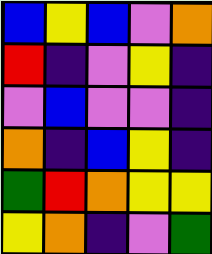[["blue", "yellow", "blue", "violet", "orange"], ["red", "indigo", "violet", "yellow", "indigo"], ["violet", "blue", "violet", "violet", "indigo"], ["orange", "indigo", "blue", "yellow", "indigo"], ["green", "red", "orange", "yellow", "yellow"], ["yellow", "orange", "indigo", "violet", "green"]]